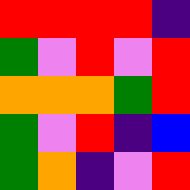[["red", "red", "red", "red", "indigo"], ["green", "violet", "red", "violet", "red"], ["orange", "orange", "orange", "green", "red"], ["green", "violet", "red", "indigo", "blue"], ["green", "orange", "indigo", "violet", "red"]]